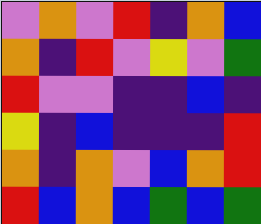[["violet", "orange", "violet", "red", "indigo", "orange", "blue"], ["orange", "indigo", "red", "violet", "yellow", "violet", "green"], ["red", "violet", "violet", "indigo", "indigo", "blue", "indigo"], ["yellow", "indigo", "blue", "indigo", "indigo", "indigo", "red"], ["orange", "indigo", "orange", "violet", "blue", "orange", "red"], ["red", "blue", "orange", "blue", "green", "blue", "green"]]